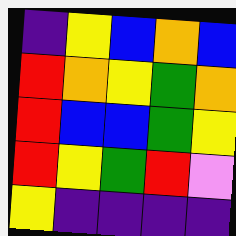[["indigo", "yellow", "blue", "orange", "blue"], ["red", "orange", "yellow", "green", "orange"], ["red", "blue", "blue", "green", "yellow"], ["red", "yellow", "green", "red", "violet"], ["yellow", "indigo", "indigo", "indigo", "indigo"]]